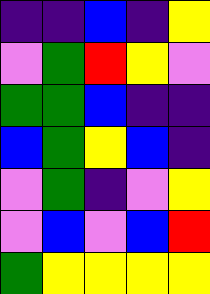[["indigo", "indigo", "blue", "indigo", "yellow"], ["violet", "green", "red", "yellow", "violet"], ["green", "green", "blue", "indigo", "indigo"], ["blue", "green", "yellow", "blue", "indigo"], ["violet", "green", "indigo", "violet", "yellow"], ["violet", "blue", "violet", "blue", "red"], ["green", "yellow", "yellow", "yellow", "yellow"]]